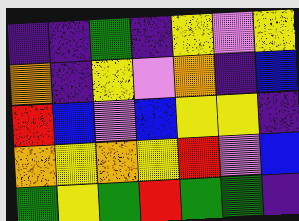[["indigo", "indigo", "green", "indigo", "yellow", "violet", "yellow"], ["orange", "indigo", "yellow", "violet", "orange", "indigo", "blue"], ["red", "blue", "violet", "blue", "yellow", "yellow", "indigo"], ["orange", "yellow", "orange", "yellow", "red", "violet", "blue"], ["green", "yellow", "green", "red", "green", "green", "indigo"]]